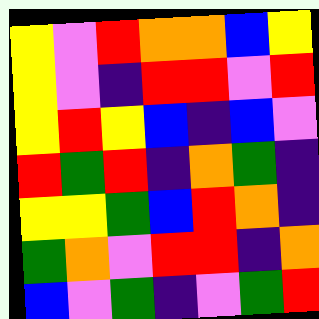[["yellow", "violet", "red", "orange", "orange", "blue", "yellow"], ["yellow", "violet", "indigo", "red", "red", "violet", "red"], ["yellow", "red", "yellow", "blue", "indigo", "blue", "violet"], ["red", "green", "red", "indigo", "orange", "green", "indigo"], ["yellow", "yellow", "green", "blue", "red", "orange", "indigo"], ["green", "orange", "violet", "red", "red", "indigo", "orange"], ["blue", "violet", "green", "indigo", "violet", "green", "red"]]